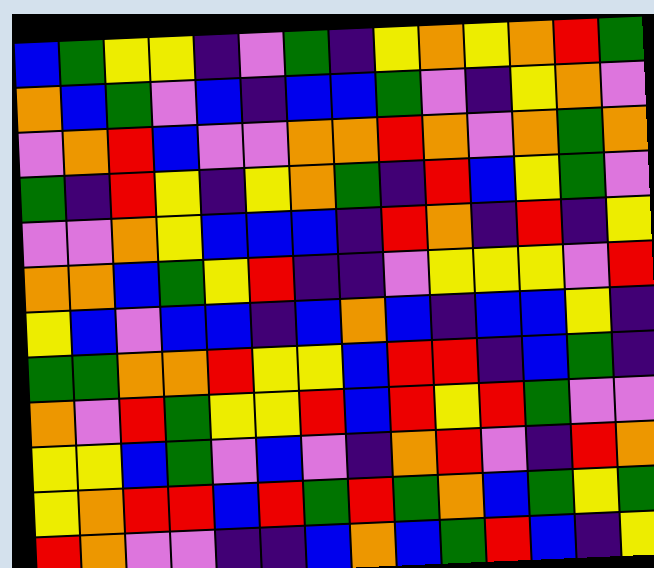[["blue", "green", "yellow", "yellow", "indigo", "violet", "green", "indigo", "yellow", "orange", "yellow", "orange", "red", "green"], ["orange", "blue", "green", "violet", "blue", "indigo", "blue", "blue", "green", "violet", "indigo", "yellow", "orange", "violet"], ["violet", "orange", "red", "blue", "violet", "violet", "orange", "orange", "red", "orange", "violet", "orange", "green", "orange"], ["green", "indigo", "red", "yellow", "indigo", "yellow", "orange", "green", "indigo", "red", "blue", "yellow", "green", "violet"], ["violet", "violet", "orange", "yellow", "blue", "blue", "blue", "indigo", "red", "orange", "indigo", "red", "indigo", "yellow"], ["orange", "orange", "blue", "green", "yellow", "red", "indigo", "indigo", "violet", "yellow", "yellow", "yellow", "violet", "red"], ["yellow", "blue", "violet", "blue", "blue", "indigo", "blue", "orange", "blue", "indigo", "blue", "blue", "yellow", "indigo"], ["green", "green", "orange", "orange", "red", "yellow", "yellow", "blue", "red", "red", "indigo", "blue", "green", "indigo"], ["orange", "violet", "red", "green", "yellow", "yellow", "red", "blue", "red", "yellow", "red", "green", "violet", "violet"], ["yellow", "yellow", "blue", "green", "violet", "blue", "violet", "indigo", "orange", "red", "violet", "indigo", "red", "orange"], ["yellow", "orange", "red", "red", "blue", "red", "green", "red", "green", "orange", "blue", "green", "yellow", "green"], ["red", "orange", "violet", "violet", "indigo", "indigo", "blue", "orange", "blue", "green", "red", "blue", "indigo", "yellow"]]